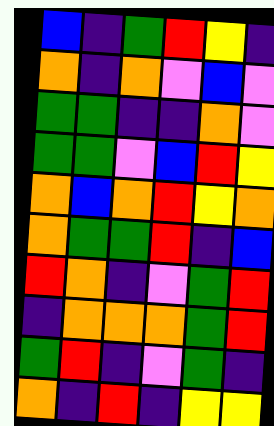[["blue", "indigo", "green", "red", "yellow", "indigo"], ["orange", "indigo", "orange", "violet", "blue", "violet"], ["green", "green", "indigo", "indigo", "orange", "violet"], ["green", "green", "violet", "blue", "red", "yellow"], ["orange", "blue", "orange", "red", "yellow", "orange"], ["orange", "green", "green", "red", "indigo", "blue"], ["red", "orange", "indigo", "violet", "green", "red"], ["indigo", "orange", "orange", "orange", "green", "red"], ["green", "red", "indigo", "violet", "green", "indigo"], ["orange", "indigo", "red", "indigo", "yellow", "yellow"]]